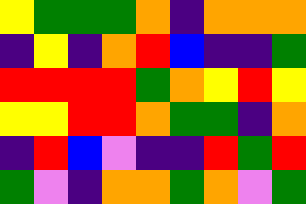[["yellow", "green", "green", "green", "orange", "indigo", "orange", "orange", "orange"], ["indigo", "yellow", "indigo", "orange", "red", "blue", "indigo", "indigo", "green"], ["red", "red", "red", "red", "green", "orange", "yellow", "red", "yellow"], ["yellow", "yellow", "red", "red", "orange", "green", "green", "indigo", "orange"], ["indigo", "red", "blue", "violet", "indigo", "indigo", "red", "green", "red"], ["green", "violet", "indigo", "orange", "orange", "green", "orange", "violet", "green"]]